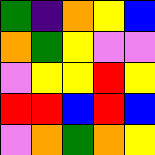[["green", "indigo", "orange", "yellow", "blue"], ["orange", "green", "yellow", "violet", "violet"], ["violet", "yellow", "yellow", "red", "yellow"], ["red", "red", "blue", "red", "blue"], ["violet", "orange", "green", "orange", "yellow"]]